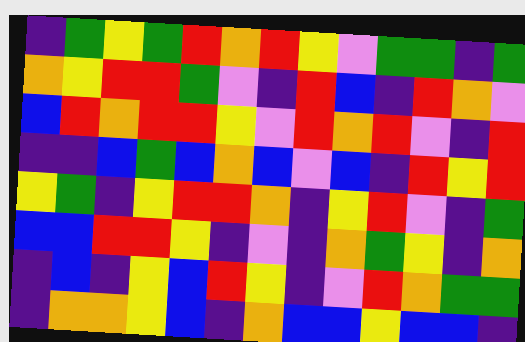[["indigo", "green", "yellow", "green", "red", "orange", "red", "yellow", "violet", "green", "green", "indigo", "green"], ["orange", "yellow", "red", "red", "green", "violet", "indigo", "red", "blue", "indigo", "red", "orange", "violet"], ["blue", "red", "orange", "red", "red", "yellow", "violet", "red", "orange", "red", "violet", "indigo", "red"], ["indigo", "indigo", "blue", "green", "blue", "orange", "blue", "violet", "blue", "indigo", "red", "yellow", "red"], ["yellow", "green", "indigo", "yellow", "red", "red", "orange", "indigo", "yellow", "red", "violet", "indigo", "green"], ["blue", "blue", "red", "red", "yellow", "indigo", "violet", "indigo", "orange", "green", "yellow", "indigo", "orange"], ["indigo", "blue", "indigo", "yellow", "blue", "red", "yellow", "indigo", "violet", "red", "orange", "green", "green"], ["indigo", "orange", "orange", "yellow", "blue", "indigo", "orange", "blue", "blue", "yellow", "blue", "blue", "indigo"]]